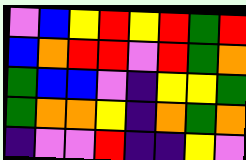[["violet", "blue", "yellow", "red", "yellow", "red", "green", "red"], ["blue", "orange", "red", "red", "violet", "red", "green", "orange"], ["green", "blue", "blue", "violet", "indigo", "yellow", "yellow", "green"], ["green", "orange", "orange", "yellow", "indigo", "orange", "green", "orange"], ["indigo", "violet", "violet", "red", "indigo", "indigo", "yellow", "violet"]]